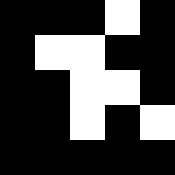[["black", "black", "black", "white", "black"], ["black", "white", "white", "black", "black"], ["black", "black", "white", "white", "black"], ["black", "black", "white", "black", "white"], ["black", "black", "black", "black", "black"]]